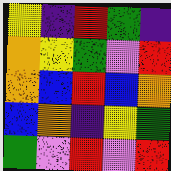[["yellow", "indigo", "red", "green", "indigo"], ["orange", "yellow", "green", "violet", "red"], ["orange", "blue", "red", "blue", "orange"], ["blue", "orange", "indigo", "yellow", "green"], ["green", "violet", "red", "violet", "red"]]